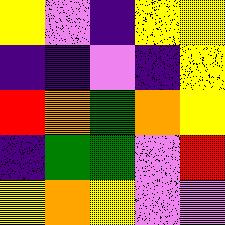[["yellow", "violet", "indigo", "yellow", "yellow"], ["indigo", "indigo", "violet", "indigo", "yellow"], ["red", "orange", "green", "orange", "yellow"], ["indigo", "green", "green", "violet", "red"], ["yellow", "orange", "yellow", "violet", "violet"]]